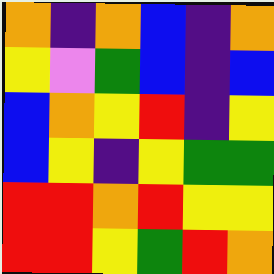[["orange", "indigo", "orange", "blue", "indigo", "orange"], ["yellow", "violet", "green", "blue", "indigo", "blue"], ["blue", "orange", "yellow", "red", "indigo", "yellow"], ["blue", "yellow", "indigo", "yellow", "green", "green"], ["red", "red", "orange", "red", "yellow", "yellow"], ["red", "red", "yellow", "green", "red", "orange"]]